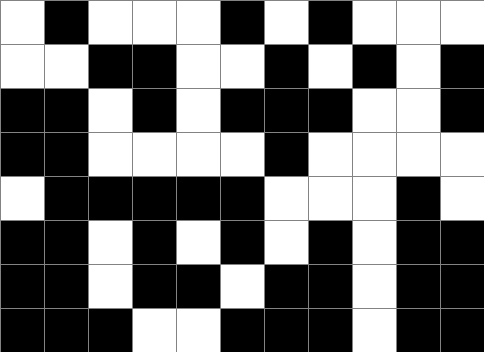[["white", "black", "white", "white", "white", "black", "white", "black", "white", "white", "white"], ["white", "white", "black", "black", "white", "white", "black", "white", "black", "white", "black"], ["black", "black", "white", "black", "white", "black", "black", "black", "white", "white", "black"], ["black", "black", "white", "white", "white", "white", "black", "white", "white", "white", "white"], ["white", "black", "black", "black", "black", "black", "white", "white", "white", "black", "white"], ["black", "black", "white", "black", "white", "black", "white", "black", "white", "black", "black"], ["black", "black", "white", "black", "black", "white", "black", "black", "white", "black", "black"], ["black", "black", "black", "white", "white", "black", "black", "black", "white", "black", "black"]]